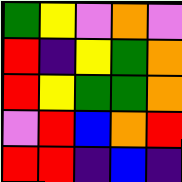[["green", "yellow", "violet", "orange", "violet"], ["red", "indigo", "yellow", "green", "orange"], ["red", "yellow", "green", "green", "orange"], ["violet", "red", "blue", "orange", "red"], ["red", "red", "indigo", "blue", "indigo"]]